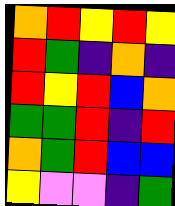[["orange", "red", "yellow", "red", "yellow"], ["red", "green", "indigo", "orange", "indigo"], ["red", "yellow", "red", "blue", "orange"], ["green", "green", "red", "indigo", "red"], ["orange", "green", "red", "blue", "blue"], ["yellow", "violet", "violet", "indigo", "green"]]